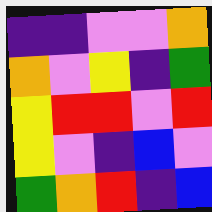[["indigo", "indigo", "violet", "violet", "orange"], ["orange", "violet", "yellow", "indigo", "green"], ["yellow", "red", "red", "violet", "red"], ["yellow", "violet", "indigo", "blue", "violet"], ["green", "orange", "red", "indigo", "blue"]]